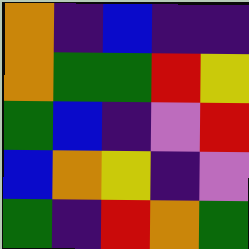[["orange", "indigo", "blue", "indigo", "indigo"], ["orange", "green", "green", "red", "yellow"], ["green", "blue", "indigo", "violet", "red"], ["blue", "orange", "yellow", "indigo", "violet"], ["green", "indigo", "red", "orange", "green"]]